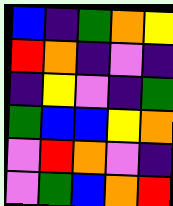[["blue", "indigo", "green", "orange", "yellow"], ["red", "orange", "indigo", "violet", "indigo"], ["indigo", "yellow", "violet", "indigo", "green"], ["green", "blue", "blue", "yellow", "orange"], ["violet", "red", "orange", "violet", "indigo"], ["violet", "green", "blue", "orange", "red"]]